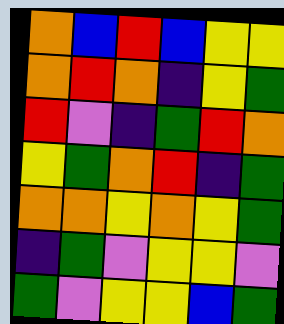[["orange", "blue", "red", "blue", "yellow", "yellow"], ["orange", "red", "orange", "indigo", "yellow", "green"], ["red", "violet", "indigo", "green", "red", "orange"], ["yellow", "green", "orange", "red", "indigo", "green"], ["orange", "orange", "yellow", "orange", "yellow", "green"], ["indigo", "green", "violet", "yellow", "yellow", "violet"], ["green", "violet", "yellow", "yellow", "blue", "green"]]